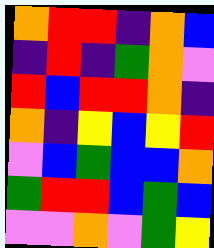[["orange", "red", "red", "indigo", "orange", "blue"], ["indigo", "red", "indigo", "green", "orange", "violet"], ["red", "blue", "red", "red", "orange", "indigo"], ["orange", "indigo", "yellow", "blue", "yellow", "red"], ["violet", "blue", "green", "blue", "blue", "orange"], ["green", "red", "red", "blue", "green", "blue"], ["violet", "violet", "orange", "violet", "green", "yellow"]]